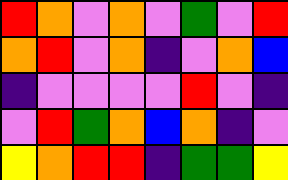[["red", "orange", "violet", "orange", "violet", "green", "violet", "red"], ["orange", "red", "violet", "orange", "indigo", "violet", "orange", "blue"], ["indigo", "violet", "violet", "violet", "violet", "red", "violet", "indigo"], ["violet", "red", "green", "orange", "blue", "orange", "indigo", "violet"], ["yellow", "orange", "red", "red", "indigo", "green", "green", "yellow"]]